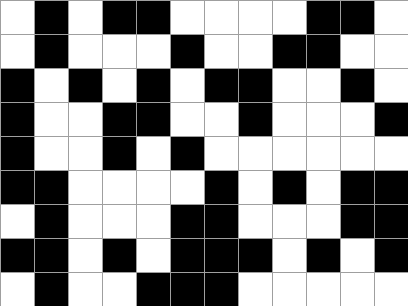[["white", "black", "white", "black", "black", "white", "white", "white", "white", "black", "black", "white"], ["white", "black", "white", "white", "white", "black", "white", "white", "black", "black", "white", "white"], ["black", "white", "black", "white", "black", "white", "black", "black", "white", "white", "black", "white"], ["black", "white", "white", "black", "black", "white", "white", "black", "white", "white", "white", "black"], ["black", "white", "white", "black", "white", "black", "white", "white", "white", "white", "white", "white"], ["black", "black", "white", "white", "white", "white", "black", "white", "black", "white", "black", "black"], ["white", "black", "white", "white", "white", "black", "black", "white", "white", "white", "black", "black"], ["black", "black", "white", "black", "white", "black", "black", "black", "white", "black", "white", "black"], ["white", "black", "white", "white", "black", "black", "black", "white", "white", "white", "white", "white"]]